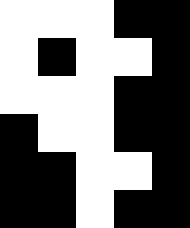[["white", "white", "white", "black", "black"], ["white", "black", "white", "white", "black"], ["white", "white", "white", "black", "black"], ["black", "white", "white", "black", "black"], ["black", "black", "white", "white", "black"], ["black", "black", "white", "black", "black"]]